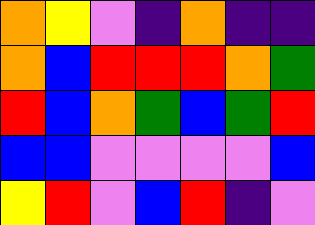[["orange", "yellow", "violet", "indigo", "orange", "indigo", "indigo"], ["orange", "blue", "red", "red", "red", "orange", "green"], ["red", "blue", "orange", "green", "blue", "green", "red"], ["blue", "blue", "violet", "violet", "violet", "violet", "blue"], ["yellow", "red", "violet", "blue", "red", "indigo", "violet"]]